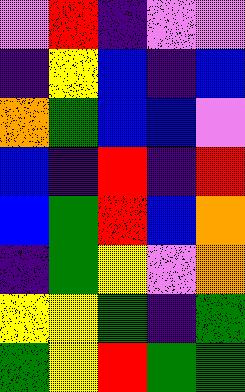[["violet", "red", "indigo", "violet", "violet"], ["indigo", "yellow", "blue", "indigo", "blue"], ["orange", "green", "blue", "blue", "violet"], ["blue", "indigo", "red", "indigo", "red"], ["blue", "green", "red", "blue", "orange"], ["indigo", "green", "yellow", "violet", "orange"], ["yellow", "yellow", "green", "indigo", "green"], ["green", "yellow", "red", "green", "green"]]